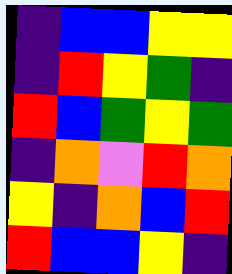[["indigo", "blue", "blue", "yellow", "yellow"], ["indigo", "red", "yellow", "green", "indigo"], ["red", "blue", "green", "yellow", "green"], ["indigo", "orange", "violet", "red", "orange"], ["yellow", "indigo", "orange", "blue", "red"], ["red", "blue", "blue", "yellow", "indigo"]]